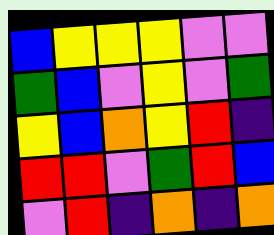[["blue", "yellow", "yellow", "yellow", "violet", "violet"], ["green", "blue", "violet", "yellow", "violet", "green"], ["yellow", "blue", "orange", "yellow", "red", "indigo"], ["red", "red", "violet", "green", "red", "blue"], ["violet", "red", "indigo", "orange", "indigo", "orange"]]